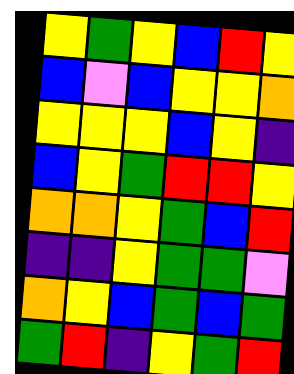[["yellow", "green", "yellow", "blue", "red", "yellow"], ["blue", "violet", "blue", "yellow", "yellow", "orange"], ["yellow", "yellow", "yellow", "blue", "yellow", "indigo"], ["blue", "yellow", "green", "red", "red", "yellow"], ["orange", "orange", "yellow", "green", "blue", "red"], ["indigo", "indigo", "yellow", "green", "green", "violet"], ["orange", "yellow", "blue", "green", "blue", "green"], ["green", "red", "indigo", "yellow", "green", "red"]]